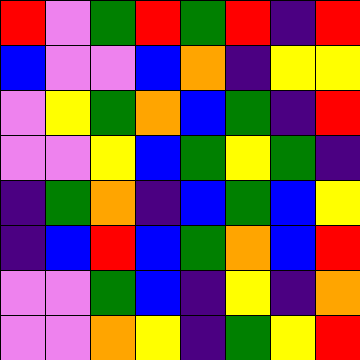[["red", "violet", "green", "red", "green", "red", "indigo", "red"], ["blue", "violet", "violet", "blue", "orange", "indigo", "yellow", "yellow"], ["violet", "yellow", "green", "orange", "blue", "green", "indigo", "red"], ["violet", "violet", "yellow", "blue", "green", "yellow", "green", "indigo"], ["indigo", "green", "orange", "indigo", "blue", "green", "blue", "yellow"], ["indigo", "blue", "red", "blue", "green", "orange", "blue", "red"], ["violet", "violet", "green", "blue", "indigo", "yellow", "indigo", "orange"], ["violet", "violet", "orange", "yellow", "indigo", "green", "yellow", "red"]]